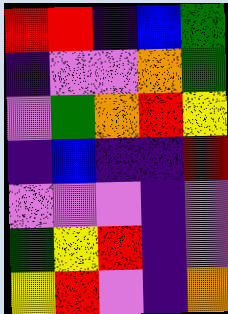[["red", "red", "indigo", "blue", "green"], ["indigo", "violet", "violet", "orange", "green"], ["violet", "green", "orange", "red", "yellow"], ["indigo", "blue", "indigo", "indigo", "red"], ["violet", "violet", "violet", "indigo", "violet"], ["green", "yellow", "red", "indigo", "violet"], ["yellow", "red", "violet", "indigo", "orange"]]